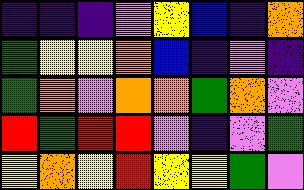[["indigo", "indigo", "indigo", "violet", "yellow", "blue", "indigo", "orange"], ["green", "yellow", "yellow", "orange", "blue", "indigo", "violet", "indigo"], ["green", "orange", "violet", "orange", "orange", "green", "orange", "violet"], ["red", "green", "red", "red", "violet", "indigo", "violet", "green"], ["yellow", "orange", "yellow", "red", "yellow", "yellow", "green", "violet"]]